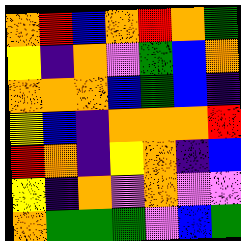[["orange", "red", "blue", "orange", "red", "orange", "green"], ["yellow", "indigo", "orange", "violet", "green", "blue", "orange"], ["orange", "orange", "orange", "blue", "green", "blue", "indigo"], ["yellow", "blue", "indigo", "orange", "orange", "orange", "red"], ["red", "orange", "indigo", "yellow", "orange", "indigo", "blue"], ["yellow", "indigo", "orange", "violet", "orange", "violet", "violet"], ["orange", "green", "green", "green", "violet", "blue", "green"]]